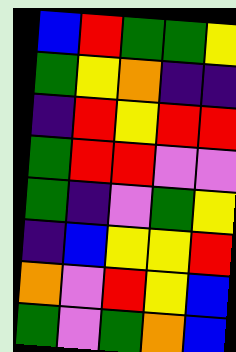[["blue", "red", "green", "green", "yellow"], ["green", "yellow", "orange", "indigo", "indigo"], ["indigo", "red", "yellow", "red", "red"], ["green", "red", "red", "violet", "violet"], ["green", "indigo", "violet", "green", "yellow"], ["indigo", "blue", "yellow", "yellow", "red"], ["orange", "violet", "red", "yellow", "blue"], ["green", "violet", "green", "orange", "blue"]]